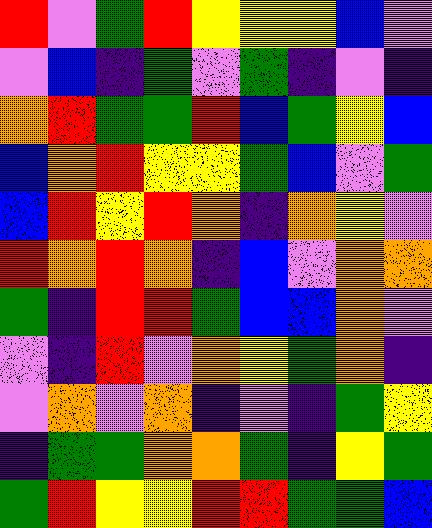[["red", "violet", "green", "red", "yellow", "yellow", "yellow", "blue", "violet"], ["violet", "blue", "indigo", "green", "violet", "green", "indigo", "violet", "indigo"], ["orange", "red", "green", "green", "red", "blue", "green", "yellow", "blue"], ["blue", "orange", "red", "yellow", "yellow", "green", "blue", "violet", "green"], ["blue", "red", "yellow", "red", "orange", "indigo", "orange", "yellow", "violet"], ["red", "orange", "red", "orange", "indigo", "blue", "violet", "orange", "orange"], ["green", "indigo", "red", "red", "green", "blue", "blue", "orange", "violet"], ["violet", "indigo", "red", "violet", "orange", "yellow", "green", "orange", "indigo"], ["violet", "orange", "violet", "orange", "indigo", "violet", "indigo", "green", "yellow"], ["indigo", "green", "green", "orange", "orange", "green", "indigo", "yellow", "green"], ["green", "red", "yellow", "yellow", "red", "red", "green", "green", "blue"]]